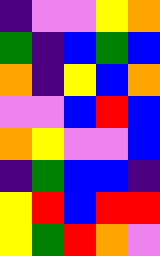[["indigo", "violet", "violet", "yellow", "orange"], ["green", "indigo", "blue", "green", "blue"], ["orange", "indigo", "yellow", "blue", "orange"], ["violet", "violet", "blue", "red", "blue"], ["orange", "yellow", "violet", "violet", "blue"], ["indigo", "green", "blue", "blue", "indigo"], ["yellow", "red", "blue", "red", "red"], ["yellow", "green", "red", "orange", "violet"]]